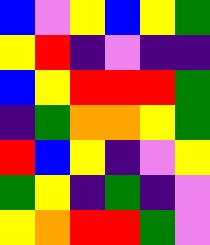[["blue", "violet", "yellow", "blue", "yellow", "green"], ["yellow", "red", "indigo", "violet", "indigo", "indigo"], ["blue", "yellow", "red", "red", "red", "green"], ["indigo", "green", "orange", "orange", "yellow", "green"], ["red", "blue", "yellow", "indigo", "violet", "yellow"], ["green", "yellow", "indigo", "green", "indigo", "violet"], ["yellow", "orange", "red", "red", "green", "violet"]]